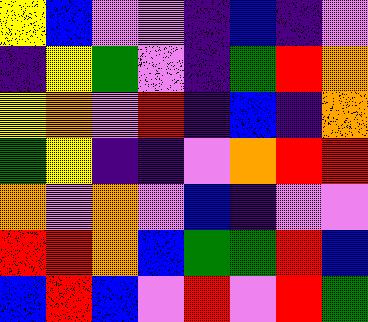[["yellow", "blue", "violet", "violet", "indigo", "blue", "indigo", "violet"], ["indigo", "yellow", "green", "violet", "indigo", "green", "red", "orange"], ["yellow", "orange", "violet", "red", "indigo", "blue", "indigo", "orange"], ["green", "yellow", "indigo", "indigo", "violet", "orange", "red", "red"], ["orange", "violet", "orange", "violet", "blue", "indigo", "violet", "violet"], ["red", "red", "orange", "blue", "green", "green", "red", "blue"], ["blue", "red", "blue", "violet", "red", "violet", "red", "green"]]